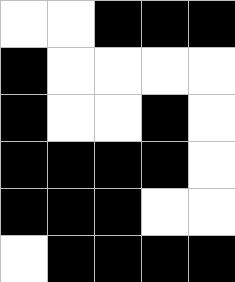[["white", "white", "black", "black", "black"], ["black", "white", "white", "white", "white"], ["black", "white", "white", "black", "white"], ["black", "black", "black", "black", "white"], ["black", "black", "black", "white", "white"], ["white", "black", "black", "black", "black"]]